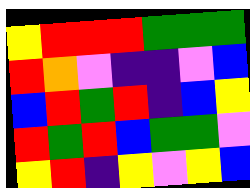[["yellow", "red", "red", "red", "green", "green", "green"], ["red", "orange", "violet", "indigo", "indigo", "violet", "blue"], ["blue", "red", "green", "red", "indigo", "blue", "yellow"], ["red", "green", "red", "blue", "green", "green", "violet"], ["yellow", "red", "indigo", "yellow", "violet", "yellow", "blue"]]